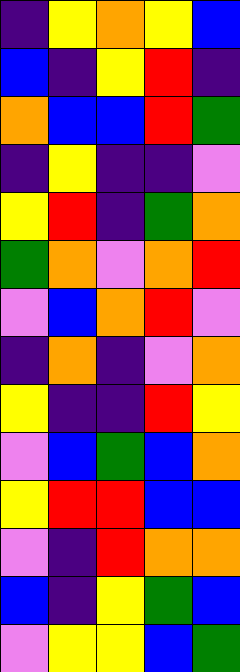[["indigo", "yellow", "orange", "yellow", "blue"], ["blue", "indigo", "yellow", "red", "indigo"], ["orange", "blue", "blue", "red", "green"], ["indigo", "yellow", "indigo", "indigo", "violet"], ["yellow", "red", "indigo", "green", "orange"], ["green", "orange", "violet", "orange", "red"], ["violet", "blue", "orange", "red", "violet"], ["indigo", "orange", "indigo", "violet", "orange"], ["yellow", "indigo", "indigo", "red", "yellow"], ["violet", "blue", "green", "blue", "orange"], ["yellow", "red", "red", "blue", "blue"], ["violet", "indigo", "red", "orange", "orange"], ["blue", "indigo", "yellow", "green", "blue"], ["violet", "yellow", "yellow", "blue", "green"]]